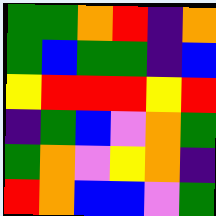[["green", "green", "orange", "red", "indigo", "orange"], ["green", "blue", "green", "green", "indigo", "blue"], ["yellow", "red", "red", "red", "yellow", "red"], ["indigo", "green", "blue", "violet", "orange", "green"], ["green", "orange", "violet", "yellow", "orange", "indigo"], ["red", "orange", "blue", "blue", "violet", "green"]]